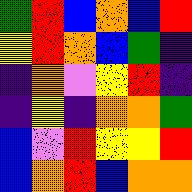[["green", "red", "blue", "orange", "blue", "red"], ["yellow", "red", "orange", "blue", "green", "indigo"], ["indigo", "orange", "violet", "yellow", "red", "indigo"], ["indigo", "yellow", "indigo", "orange", "orange", "green"], ["blue", "violet", "red", "yellow", "yellow", "red"], ["blue", "orange", "red", "blue", "orange", "orange"]]